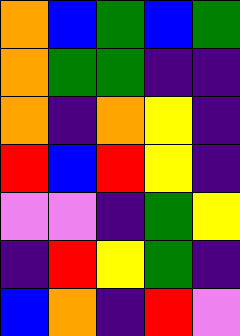[["orange", "blue", "green", "blue", "green"], ["orange", "green", "green", "indigo", "indigo"], ["orange", "indigo", "orange", "yellow", "indigo"], ["red", "blue", "red", "yellow", "indigo"], ["violet", "violet", "indigo", "green", "yellow"], ["indigo", "red", "yellow", "green", "indigo"], ["blue", "orange", "indigo", "red", "violet"]]